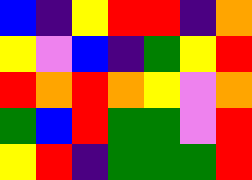[["blue", "indigo", "yellow", "red", "red", "indigo", "orange"], ["yellow", "violet", "blue", "indigo", "green", "yellow", "red"], ["red", "orange", "red", "orange", "yellow", "violet", "orange"], ["green", "blue", "red", "green", "green", "violet", "red"], ["yellow", "red", "indigo", "green", "green", "green", "red"]]